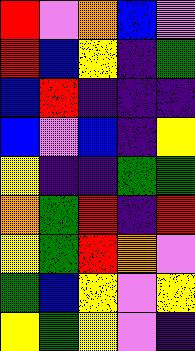[["red", "violet", "orange", "blue", "violet"], ["red", "blue", "yellow", "indigo", "green"], ["blue", "red", "indigo", "indigo", "indigo"], ["blue", "violet", "blue", "indigo", "yellow"], ["yellow", "indigo", "indigo", "green", "green"], ["orange", "green", "red", "indigo", "red"], ["yellow", "green", "red", "orange", "violet"], ["green", "blue", "yellow", "violet", "yellow"], ["yellow", "green", "yellow", "violet", "indigo"]]